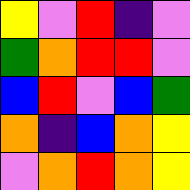[["yellow", "violet", "red", "indigo", "violet"], ["green", "orange", "red", "red", "violet"], ["blue", "red", "violet", "blue", "green"], ["orange", "indigo", "blue", "orange", "yellow"], ["violet", "orange", "red", "orange", "yellow"]]